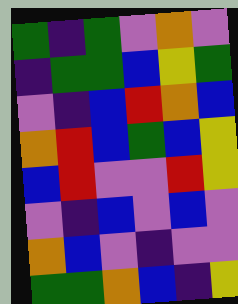[["green", "indigo", "green", "violet", "orange", "violet"], ["indigo", "green", "green", "blue", "yellow", "green"], ["violet", "indigo", "blue", "red", "orange", "blue"], ["orange", "red", "blue", "green", "blue", "yellow"], ["blue", "red", "violet", "violet", "red", "yellow"], ["violet", "indigo", "blue", "violet", "blue", "violet"], ["orange", "blue", "violet", "indigo", "violet", "violet"], ["green", "green", "orange", "blue", "indigo", "yellow"]]